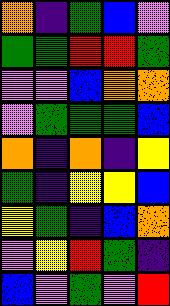[["orange", "indigo", "green", "blue", "violet"], ["green", "green", "red", "red", "green"], ["violet", "violet", "blue", "orange", "orange"], ["violet", "green", "green", "green", "blue"], ["orange", "indigo", "orange", "indigo", "yellow"], ["green", "indigo", "yellow", "yellow", "blue"], ["yellow", "green", "indigo", "blue", "orange"], ["violet", "yellow", "red", "green", "indigo"], ["blue", "violet", "green", "violet", "red"]]